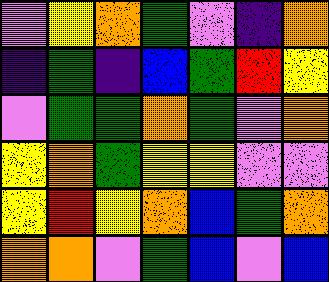[["violet", "yellow", "orange", "green", "violet", "indigo", "orange"], ["indigo", "green", "indigo", "blue", "green", "red", "yellow"], ["violet", "green", "green", "orange", "green", "violet", "orange"], ["yellow", "orange", "green", "yellow", "yellow", "violet", "violet"], ["yellow", "red", "yellow", "orange", "blue", "green", "orange"], ["orange", "orange", "violet", "green", "blue", "violet", "blue"]]